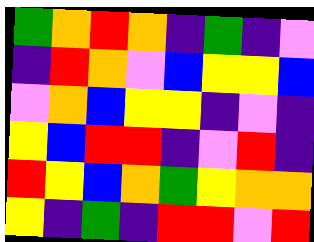[["green", "orange", "red", "orange", "indigo", "green", "indigo", "violet"], ["indigo", "red", "orange", "violet", "blue", "yellow", "yellow", "blue"], ["violet", "orange", "blue", "yellow", "yellow", "indigo", "violet", "indigo"], ["yellow", "blue", "red", "red", "indigo", "violet", "red", "indigo"], ["red", "yellow", "blue", "orange", "green", "yellow", "orange", "orange"], ["yellow", "indigo", "green", "indigo", "red", "red", "violet", "red"]]